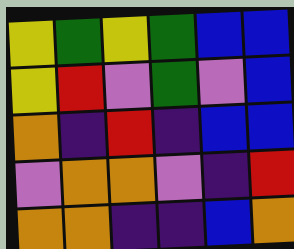[["yellow", "green", "yellow", "green", "blue", "blue"], ["yellow", "red", "violet", "green", "violet", "blue"], ["orange", "indigo", "red", "indigo", "blue", "blue"], ["violet", "orange", "orange", "violet", "indigo", "red"], ["orange", "orange", "indigo", "indigo", "blue", "orange"]]